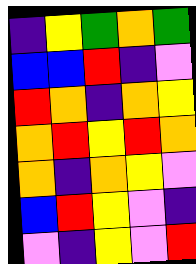[["indigo", "yellow", "green", "orange", "green"], ["blue", "blue", "red", "indigo", "violet"], ["red", "orange", "indigo", "orange", "yellow"], ["orange", "red", "yellow", "red", "orange"], ["orange", "indigo", "orange", "yellow", "violet"], ["blue", "red", "yellow", "violet", "indigo"], ["violet", "indigo", "yellow", "violet", "red"]]